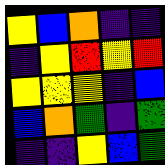[["yellow", "blue", "orange", "indigo", "indigo"], ["indigo", "yellow", "red", "yellow", "red"], ["yellow", "yellow", "yellow", "indigo", "blue"], ["blue", "orange", "green", "indigo", "green"], ["indigo", "indigo", "yellow", "blue", "green"]]